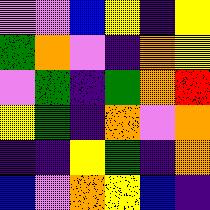[["violet", "violet", "blue", "yellow", "indigo", "yellow"], ["green", "orange", "violet", "indigo", "orange", "yellow"], ["violet", "green", "indigo", "green", "orange", "red"], ["yellow", "green", "indigo", "orange", "violet", "orange"], ["indigo", "indigo", "yellow", "green", "indigo", "orange"], ["blue", "violet", "orange", "yellow", "blue", "indigo"]]